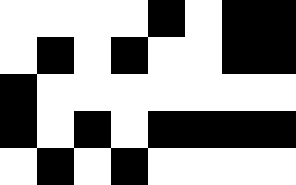[["white", "white", "white", "white", "black", "white", "black", "black"], ["white", "black", "white", "black", "white", "white", "black", "black"], ["black", "white", "white", "white", "white", "white", "white", "white"], ["black", "white", "black", "white", "black", "black", "black", "black"], ["white", "black", "white", "black", "white", "white", "white", "white"]]